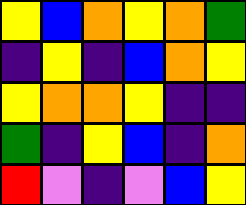[["yellow", "blue", "orange", "yellow", "orange", "green"], ["indigo", "yellow", "indigo", "blue", "orange", "yellow"], ["yellow", "orange", "orange", "yellow", "indigo", "indigo"], ["green", "indigo", "yellow", "blue", "indigo", "orange"], ["red", "violet", "indigo", "violet", "blue", "yellow"]]